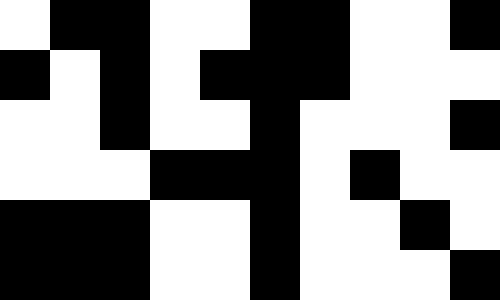[["white", "black", "black", "white", "white", "black", "black", "white", "white", "black"], ["black", "white", "black", "white", "black", "black", "black", "white", "white", "white"], ["white", "white", "black", "white", "white", "black", "white", "white", "white", "black"], ["white", "white", "white", "black", "black", "black", "white", "black", "white", "white"], ["black", "black", "black", "white", "white", "black", "white", "white", "black", "white"], ["black", "black", "black", "white", "white", "black", "white", "white", "white", "black"]]